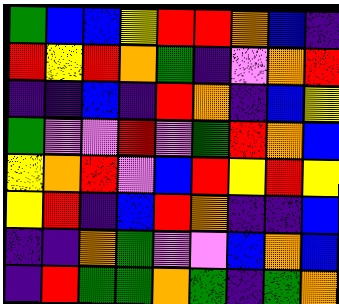[["green", "blue", "blue", "yellow", "red", "red", "orange", "blue", "indigo"], ["red", "yellow", "red", "orange", "green", "indigo", "violet", "orange", "red"], ["indigo", "indigo", "blue", "indigo", "red", "orange", "indigo", "blue", "yellow"], ["green", "violet", "violet", "red", "violet", "green", "red", "orange", "blue"], ["yellow", "orange", "red", "violet", "blue", "red", "yellow", "red", "yellow"], ["yellow", "red", "indigo", "blue", "red", "orange", "indigo", "indigo", "blue"], ["indigo", "indigo", "orange", "green", "violet", "violet", "blue", "orange", "blue"], ["indigo", "red", "green", "green", "orange", "green", "indigo", "green", "orange"]]